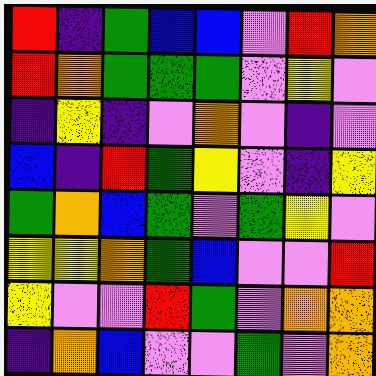[["red", "indigo", "green", "blue", "blue", "violet", "red", "orange"], ["red", "orange", "green", "green", "green", "violet", "yellow", "violet"], ["indigo", "yellow", "indigo", "violet", "orange", "violet", "indigo", "violet"], ["blue", "indigo", "red", "green", "yellow", "violet", "indigo", "yellow"], ["green", "orange", "blue", "green", "violet", "green", "yellow", "violet"], ["yellow", "yellow", "orange", "green", "blue", "violet", "violet", "red"], ["yellow", "violet", "violet", "red", "green", "violet", "orange", "orange"], ["indigo", "orange", "blue", "violet", "violet", "green", "violet", "orange"]]